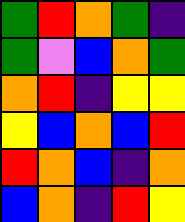[["green", "red", "orange", "green", "indigo"], ["green", "violet", "blue", "orange", "green"], ["orange", "red", "indigo", "yellow", "yellow"], ["yellow", "blue", "orange", "blue", "red"], ["red", "orange", "blue", "indigo", "orange"], ["blue", "orange", "indigo", "red", "yellow"]]